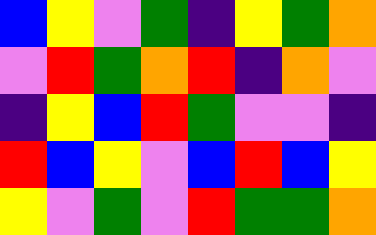[["blue", "yellow", "violet", "green", "indigo", "yellow", "green", "orange"], ["violet", "red", "green", "orange", "red", "indigo", "orange", "violet"], ["indigo", "yellow", "blue", "red", "green", "violet", "violet", "indigo"], ["red", "blue", "yellow", "violet", "blue", "red", "blue", "yellow"], ["yellow", "violet", "green", "violet", "red", "green", "green", "orange"]]